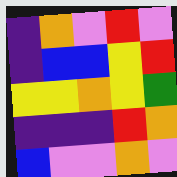[["indigo", "orange", "violet", "red", "violet"], ["indigo", "blue", "blue", "yellow", "red"], ["yellow", "yellow", "orange", "yellow", "green"], ["indigo", "indigo", "indigo", "red", "orange"], ["blue", "violet", "violet", "orange", "violet"]]